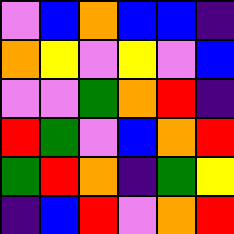[["violet", "blue", "orange", "blue", "blue", "indigo"], ["orange", "yellow", "violet", "yellow", "violet", "blue"], ["violet", "violet", "green", "orange", "red", "indigo"], ["red", "green", "violet", "blue", "orange", "red"], ["green", "red", "orange", "indigo", "green", "yellow"], ["indigo", "blue", "red", "violet", "orange", "red"]]